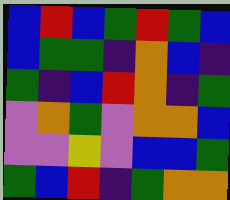[["blue", "red", "blue", "green", "red", "green", "blue"], ["blue", "green", "green", "indigo", "orange", "blue", "indigo"], ["green", "indigo", "blue", "red", "orange", "indigo", "green"], ["violet", "orange", "green", "violet", "orange", "orange", "blue"], ["violet", "violet", "yellow", "violet", "blue", "blue", "green"], ["green", "blue", "red", "indigo", "green", "orange", "orange"]]